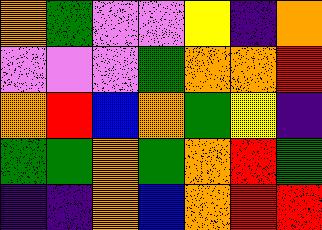[["orange", "green", "violet", "violet", "yellow", "indigo", "orange"], ["violet", "violet", "violet", "green", "orange", "orange", "red"], ["orange", "red", "blue", "orange", "green", "yellow", "indigo"], ["green", "green", "orange", "green", "orange", "red", "green"], ["indigo", "indigo", "orange", "blue", "orange", "red", "red"]]